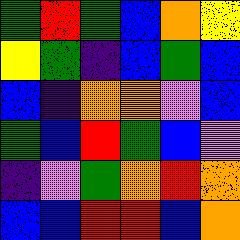[["green", "red", "green", "blue", "orange", "yellow"], ["yellow", "green", "indigo", "blue", "green", "blue"], ["blue", "indigo", "orange", "orange", "violet", "blue"], ["green", "blue", "red", "green", "blue", "violet"], ["indigo", "violet", "green", "orange", "red", "orange"], ["blue", "blue", "red", "red", "blue", "orange"]]